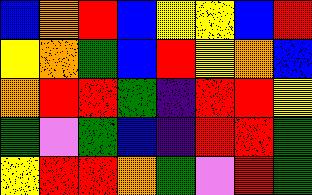[["blue", "orange", "red", "blue", "yellow", "yellow", "blue", "red"], ["yellow", "orange", "green", "blue", "red", "yellow", "orange", "blue"], ["orange", "red", "red", "green", "indigo", "red", "red", "yellow"], ["green", "violet", "green", "blue", "indigo", "red", "red", "green"], ["yellow", "red", "red", "orange", "green", "violet", "red", "green"]]